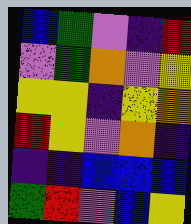[["blue", "green", "violet", "indigo", "red"], ["violet", "green", "orange", "violet", "yellow"], ["yellow", "yellow", "indigo", "yellow", "orange"], ["red", "yellow", "violet", "orange", "indigo"], ["indigo", "indigo", "blue", "blue", "blue"], ["green", "red", "violet", "blue", "yellow"]]